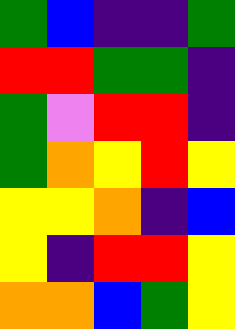[["green", "blue", "indigo", "indigo", "green"], ["red", "red", "green", "green", "indigo"], ["green", "violet", "red", "red", "indigo"], ["green", "orange", "yellow", "red", "yellow"], ["yellow", "yellow", "orange", "indigo", "blue"], ["yellow", "indigo", "red", "red", "yellow"], ["orange", "orange", "blue", "green", "yellow"]]